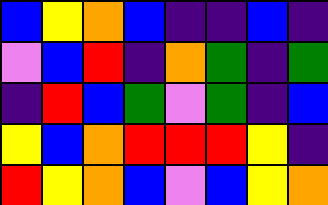[["blue", "yellow", "orange", "blue", "indigo", "indigo", "blue", "indigo"], ["violet", "blue", "red", "indigo", "orange", "green", "indigo", "green"], ["indigo", "red", "blue", "green", "violet", "green", "indigo", "blue"], ["yellow", "blue", "orange", "red", "red", "red", "yellow", "indigo"], ["red", "yellow", "orange", "blue", "violet", "blue", "yellow", "orange"]]